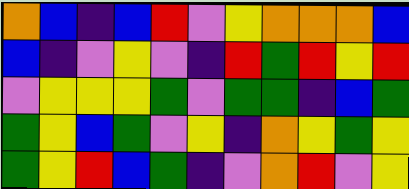[["orange", "blue", "indigo", "blue", "red", "violet", "yellow", "orange", "orange", "orange", "blue"], ["blue", "indigo", "violet", "yellow", "violet", "indigo", "red", "green", "red", "yellow", "red"], ["violet", "yellow", "yellow", "yellow", "green", "violet", "green", "green", "indigo", "blue", "green"], ["green", "yellow", "blue", "green", "violet", "yellow", "indigo", "orange", "yellow", "green", "yellow"], ["green", "yellow", "red", "blue", "green", "indigo", "violet", "orange", "red", "violet", "yellow"]]